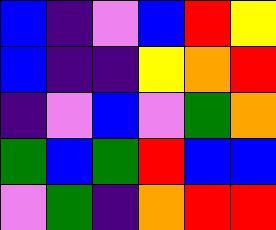[["blue", "indigo", "violet", "blue", "red", "yellow"], ["blue", "indigo", "indigo", "yellow", "orange", "red"], ["indigo", "violet", "blue", "violet", "green", "orange"], ["green", "blue", "green", "red", "blue", "blue"], ["violet", "green", "indigo", "orange", "red", "red"]]